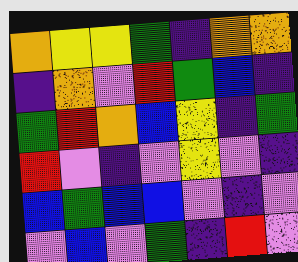[["orange", "yellow", "yellow", "green", "indigo", "orange", "orange"], ["indigo", "orange", "violet", "red", "green", "blue", "indigo"], ["green", "red", "orange", "blue", "yellow", "indigo", "green"], ["red", "violet", "indigo", "violet", "yellow", "violet", "indigo"], ["blue", "green", "blue", "blue", "violet", "indigo", "violet"], ["violet", "blue", "violet", "green", "indigo", "red", "violet"]]